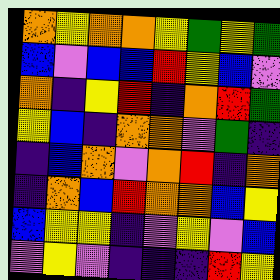[["orange", "yellow", "orange", "orange", "yellow", "green", "yellow", "green"], ["blue", "violet", "blue", "blue", "red", "yellow", "blue", "violet"], ["orange", "indigo", "yellow", "red", "indigo", "orange", "red", "green"], ["yellow", "blue", "indigo", "orange", "orange", "violet", "green", "indigo"], ["indigo", "blue", "orange", "violet", "orange", "red", "indigo", "orange"], ["indigo", "orange", "blue", "red", "orange", "orange", "blue", "yellow"], ["blue", "yellow", "yellow", "indigo", "violet", "yellow", "violet", "blue"], ["violet", "yellow", "violet", "indigo", "indigo", "indigo", "red", "yellow"]]